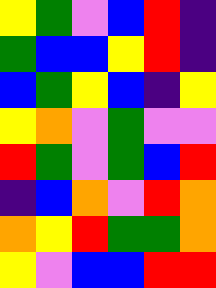[["yellow", "green", "violet", "blue", "red", "indigo"], ["green", "blue", "blue", "yellow", "red", "indigo"], ["blue", "green", "yellow", "blue", "indigo", "yellow"], ["yellow", "orange", "violet", "green", "violet", "violet"], ["red", "green", "violet", "green", "blue", "red"], ["indigo", "blue", "orange", "violet", "red", "orange"], ["orange", "yellow", "red", "green", "green", "orange"], ["yellow", "violet", "blue", "blue", "red", "red"]]